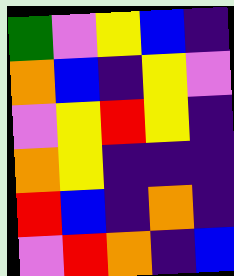[["green", "violet", "yellow", "blue", "indigo"], ["orange", "blue", "indigo", "yellow", "violet"], ["violet", "yellow", "red", "yellow", "indigo"], ["orange", "yellow", "indigo", "indigo", "indigo"], ["red", "blue", "indigo", "orange", "indigo"], ["violet", "red", "orange", "indigo", "blue"]]